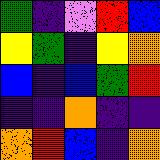[["green", "indigo", "violet", "red", "blue"], ["yellow", "green", "indigo", "yellow", "orange"], ["blue", "indigo", "blue", "green", "red"], ["indigo", "indigo", "orange", "indigo", "indigo"], ["orange", "red", "blue", "indigo", "orange"]]